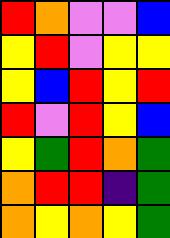[["red", "orange", "violet", "violet", "blue"], ["yellow", "red", "violet", "yellow", "yellow"], ["yellow", "blue", "red", "yellow", "red"], ["red", "violet", "red", "yellow", "blue"], ["yellow", "green", "red", "orange", "green"], ["orange", "red", "red", "indigo", "green"], ["orange", "yellow", "orange", "yellow", "green"]]